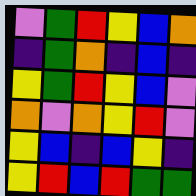[["violet", "green", "red", "yellow", "blue", "orange"], ["indigo", "green", "orange", "indigo", "blue", "indigo"], ["yellow", "green", "red", "yellow", "blue", "violet"], ["orange", "violet", "orange", "yellow", "red", "violet"], ["yellow", "blue", "indigo", "blue", "yellow", "indigo"], ["yellow", "red", "blue", "red", "green", "green"]]